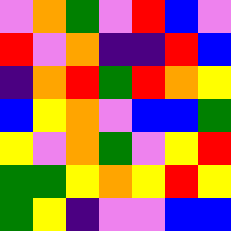[["violet", "orange", "green", "violet", "red", "blue", "violet"], ["red", "violet", "orange", "indigo", "indigo", "red", "blue"], ["indigo", "orange", "red", "green", "red", "orange", "yellow"], ["blue", "yellow", "orange", "violet", "blue", "blue", "green"], ["yellow", "violet", "orange", "green", "violet", "yellow", "red"], ["green", "green", "yellow", "orange", "yellow", "red", "yellow"], ["green", "yellow", "indigo", "violet", "violet", "blue", "blue"]]